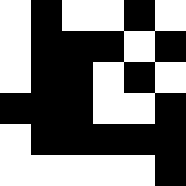[["white", "black", "white", "white", "black", "white"], ["white", "black", "black", "black", "white", "black"], ["white", "black", "black", "white", "black", "white"], ["black", "black", "black", "white", "white", "black"], ["white", "black", "black", "black", "black", "black"], ["white", "white", "white", "white", "white", "black"]]